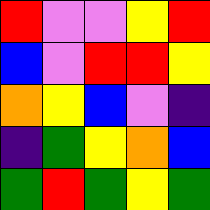[["red", "violet", "violet", "yellow", "red"], ["blue", "violet", "red", "red", "yellow"], ["orange", "yellow", "blue", "violet", "indigo"], ["indigo", "green", "yellow", "orange", "blue"], ["green", "red", "green", "yellow", "green"]]